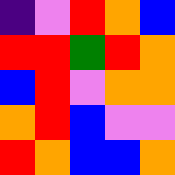[["indigo", "violet", "red", "orange", "blue"], ["red", "red", "green", "red", "orange"], ["blue", "red", "violet", "orange", "orange"], ["orange", "red", "blue", "violet", "violet"], ["red", "orange", "blue", "blue", "orange"]]